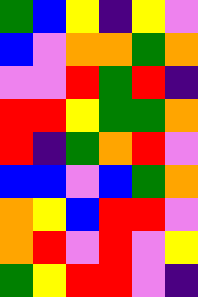[["green", "blue", "yellow", "indigo", "yellow", "violet"], ["blue", "violet", "orange", "orange", "green", "orange"], ["violet", "violet", "red", "green", "red", "indigo"], ["red", "red", "yellow", "green", "green", "orange"], ["red", "indigo", "green", "orange", "red", "violet"], ["blue", "blue", "violet", "blue", "green", "orange"], ["orange", "yellow", "blue", "red", "red", "violet"], ["orange", "red", "violet", "red", "violet", "yellow"], ["green", "yellow", "red", "red", "violet", "indigo"]]